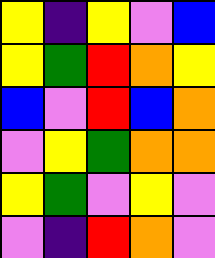[["yellow", "indigo", "yellow", "violet", "blue"], ["yellow", "green", "red", "orange", "yellow"], ["blue", "violet", "red", "blue", "orange"], ["violet", "yellow", "green", "orange", "orange"], ["yellow", "green", "violet", "yellow", "violet"], ["violet", "indigo", "red", "orange", "violet"]]